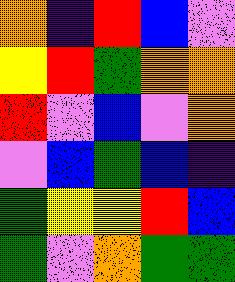[["orange", "indigo", "red", "blue", "violet"], ["yellow", "red", "green", "orange", "orange"], ["red", "violet", "blue", "violet", "orange"], ["violet", "blue", "green", "blue", "indigo"], ["green", "yellow", "yellow", "red", "blue"], ["green", "violet", "orange", "green", "green"]]